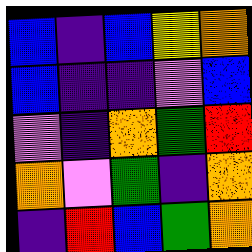[["blue", "indigo", "blue", "yellow", "orange"], ["blue", "indigo", "indigo", "violet", "blue"], ["violet", "indigo", "orange", "green", "red"], ["orange", "violet", "green", "indigo", "orange"], ["indigo", "red", "blue", "green", "orange"]]